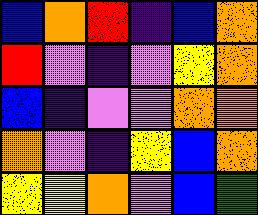[["blue", "orange", "red", "indigo", "blue", "orange"], ["red", "violet", "indigo", "violet", "yellow", "orange"], ["blue", "indigo", "violet", "violet", "orange", "orange"], ["orange", "violet", "indigo", "yellow", "blue", "orange"], ["yellow", "yellow", "orange", "violet", "blue", "green"]]